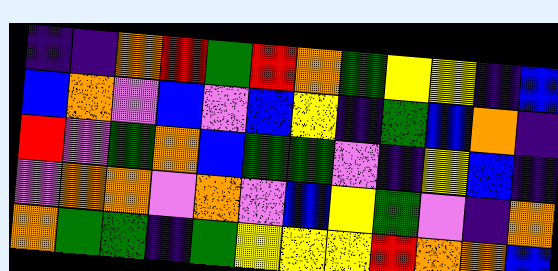[["indigo", "indigo", "orange", "red", "green", "red", "orange", "green", "yellow", "yellow", "indigo", "blue"], ["blue", "orange", "violet", "blue", "violet", "blue", "yellow", "indigo", "green", "blue", "orange", "indigo"], ["red", "violet", "green", "orange", "blue", "green", "green", "violet", "indigo", "yellow", "blue", "indigo"], ["violet", "orange", "orange", "violet", "orange", "violet", "blue", "yellow", "green", "violet", "indigo", "orange"], ["orange", "green", "green", "indigo", "green", "yellow", "yellow", "yellow", "red", "orange", "orange", "blue"]]